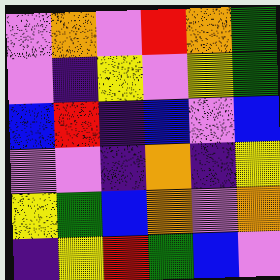[["violet", "orange", "violet", "red", "orange", "green"], ["violet", "indigo", "yellow", "violet", "yellow", "green"], ["blue", "red", "indigo", "blue", "violet", "blue"], ["violet", "violet", "indigo", "orange", "indigo", "yellow"], ["yellow", "green", "blue", "orange", "violet", "orange"], ["indigo", "yellow", "red", "green", "blue", "violet"]]